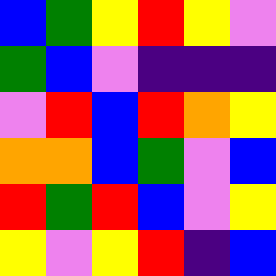[["blue", "green", "yellow", "red", "yellow", "violet"], ["green", "blue", "violet", "indigo", "indigo", "indigo"], ["violet", "red", "blue", "red", "orange", "yellow"], ["orange", "orange", "blue", "green", "violet", "blue"], ["red", "green", "red", "blue", "violet", "yellow"], ["yellow", "violet", "yellow", "red", "indigo", "blue"]]